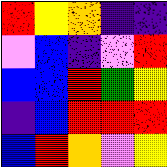[["red", "yellow", "orange", "indigo", "indigo"], ["violet", "blue", "indigo", "violet", "red"], ["blue", "blue", "red", "green", "yellow"], ["indigo", "blue", "red", "red", "red"], ["blue", "red", "orange", "violet", "yellow"]]